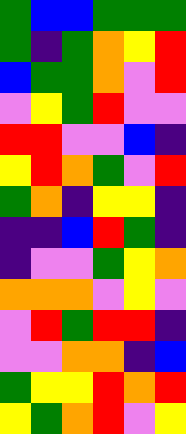[["green", "blue", "blue", "green", "green", "green"], ["green", "indigo", "green", "orange", "yellow", "red"], ["blue", "green", "green", "orange", "violet", "red"], ["violet", "yellow", "green", "red", "violet", "violet"], ["red", "red", "violet", "violet", "blue", "indigo"], ["yellow", "red", "orange", "green", "violet", "red"], ["green", "orange", "indigo", "yellow", "yellow", "indigo"], ["indigo", "indigo", "blue", "red", "green", "indigo"], ["indigo", "violet", "violet", "green", "yellow", "orange"], ["orange", "orange", "orange", "violet", "yellow", "violet"], ["violet", "red", "green", "red", "red", "indigo"], ["violet", "violet", "orange", "orange", "indigo", "blue"], ["green", "yellow", "yellow", "red", "orange", "red"], ["yellow", "green", "orange", "red", "violet", "yellow"]]